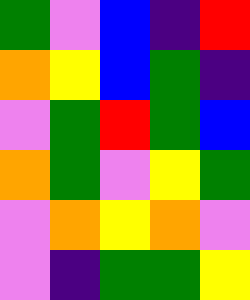[["green", "violet", "blue", "indigo", "red"], ["orange", "yellow", "blue", "green", "indigo"], ["violet", "green", "red", "green", "blue"], ["orange", "green", "violet", "yellow", "green"], ["violet", "orange", "yellow", "orange", "violet"], ["violet", "indigo", "green", "green", "yellow"]]